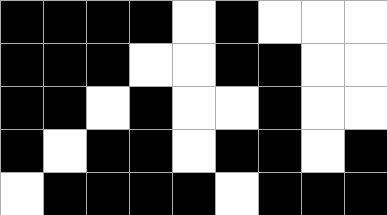[["black", "black", "black", "black", "white", "black", "white", "white", "white"], ["black", "black", "black", "white", "white", "black", "black", "white", "white"], ["black", "black", "white", "black", "white", "white", "black", "white", "white"], ["black", "white", "black", "black", "white", "black", "black", "white", "black"], ["white", "black", "black", "black", "black", "white", "black", "black", "black"]]